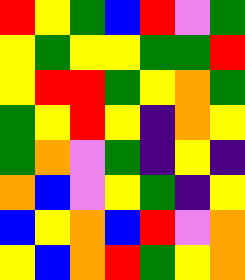[["red", "yellow", "green", "blue", "red", "violet", "green"], ["yellow", "green", "yellow", "yellow", "green", "green", "red"], ["yellow", "red", "red", "green", "yellow", "orange", "green"], ["green", "yellow", "red", "yellow", "indigo", "orange", "yellow"], ["green", "orange", "violet", "green", "indigo", "yellow", "indigo"], ["orange", "blue", "violet", "yellow", "green", "indigo", "yellow"], ["blue", "yellow", "orange", "blue", "red", "violet", "orange"], ["yellow", "blue", "orange", "red", "green", "yellow", "orange"]]